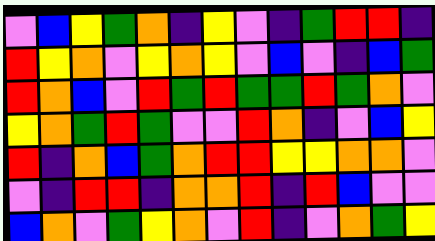[["violet", "blue", "yellow", "green", "orange", "indigo", "yellow", "violet", "indigo", "green", "red", "red", "indigo"], ["red", "yellow", "orange", "violet", "yellow", "orange", "yellow", "violet", "blue", "violet", "indigo", "blue", "green"], ["red", "orange", "blue", "violet", "red", "green", "red", "green", "green", "red", "green", "orange", "violet"], ["yellow", "orange", "green", "red", "green", "violet", "violet", "red", "orange", "indigo", "violet", "blue", "yellow"], ["red", "indigo", "orange", "blue", "green", "orange", "red", "red", "yellow", "yellow", "orange", "orange", "violet"], ["violet", "indigo", "red", "red", "indigo", "orange", "orange", "red", "indigo", "red", "blue", "violet", "violet"], ["blue", "orange", "violet", "green", "yellow", "orange", "violet", "red", "indigo", "violet", "orange", "green", "yellow"]]